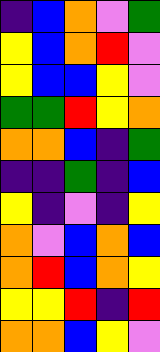[["indigo", "blue", "orange", "violet", "green"], ["yellow", "blue", "orange", "red", "violet"], ["yellow", "blue", "blue", "yellow", "violet"], ["green", "green", "red", "yellow", "orange"], ["orange", "orange", "blue", "indigo", "green"], ["indigo", "indigo", "green", "indigo", "blue"], ["yellow", "indigo", "violet", "indigo", "yellow"], ["orange", "violet", "blue", "orange", "blue"], ["orange", "red", "blue", "orange", "yellow"], ["yellow", "yellow", "red", "indigo", "red"], ["orange", "orange", "blue", "yellow", "violet"]]